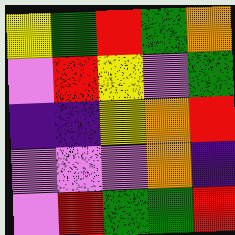[["yellow", "green", "red", "green", "orange"], ["violet", "red", "yellow", "violet", "green"], ["indigo", "indigo", "yellow", "orange", "red"], ["violet", "violet", "violet", "orange", "indigo"], ["violet", "red", "green", "green", "red"]]